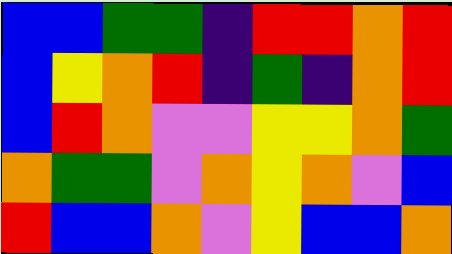[["blue", "blue", "green", "green", "indigo", "red", "red", "orange", "red"], ["blue", "yellow", "orange", "red", "indigo", "green", "indigo", "orange", "red"], ["blue", "red", "orange", "violet", "violet", "yellow", "yellow", "orange", "green"], ["orange", "green", "green", "violet", "orange", "yellow", "orange", "violet", "blue"], ["red", "blue", "blue", "orange", "violet", "yellow", "blue", "blue", "orange"]]